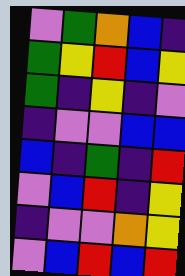[["violet", "green", "orange", "blue", "indigo"], ["green", "yellow", "red", "blue", "yellow"], ["green", "indigo", "yellow", "indigo", "violet"], ["indigo", "violet", "violet", "blue", "blue"], ["blue", "indigo", "green", "indigo", "red"], ["violet", "blue", "red", "indigo", "yellow"], ["indigo", "violet", "violet", "orange", "yellow"], ["violet", "blue", "red", "blue", "red"]]